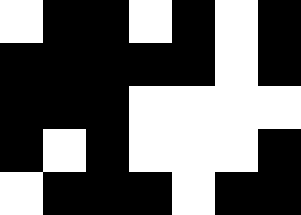[["white", "black", "black", "white", "black", "white", "black"], ["black", "black", "black", "black", "black", "white", "black"], ["black", "black", "black", "white", "white", "white", "white"], ["black", "white", "black", "white", "white", "white", "black"], ["white", "black", "black", "black", "white", "black", "black"]]